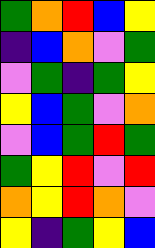[["green", "orange", "red", "blue", "yellow"], ["indigo", "blue", "orange", "violet", "green"], ["violet", "green", "indigo", "green", "yellow"], ["yellow", "blue", "green", "violet", "orange"], ["violet", "blue", "green", "red", "green"], ["green", "yellow", "red", "violet", "red"], ["orange", "yellow", "red", "orange", "violet"], ["yellow", "indigo", "green", "yellow", "blue"]]